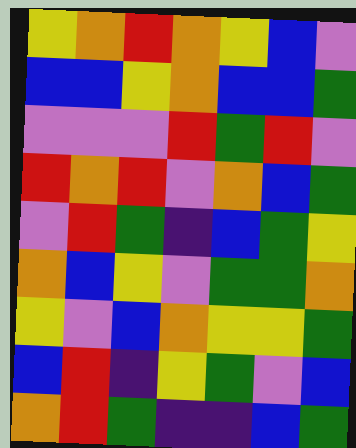[["yellow", "orange", "red", "orange", "yellow", "blue", "violet"], ["blue", "blue", "yellow", "orange", "blue", "blue", "green"], ["violet", "violet", "violet", "red", "green", "red", "violet"], ["red", "orange", "red", "violet", "orange", "blue", "green"], ["violet", "red", "green", "indigo", "blue", "green", "yellow"], ["orange", "blue", "yellow", "violet", "green", "green", "orange"], ["yellow", "violet", "blue", "orange", "yellow", "yellow", "green"], ["blue", "red", "indigo", "yellow", "green", "violet", "blue"], ["orange", "red", "green", "indigo", "indigo", "blue", "green"]]